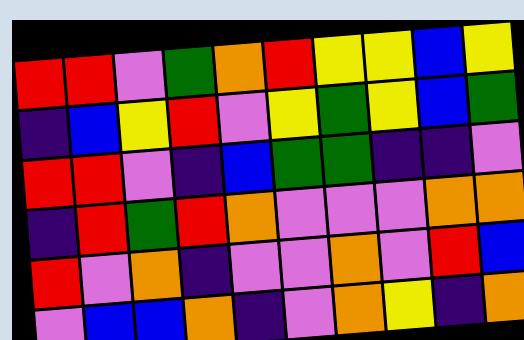[["red", "red", "violet", "green", "orange", "red", "yellow", "yellow", "blue", "yellow"], ["indigo", "blue", "yellow", "red", "violet", "yellow", "green", "yellow", "blue", "green"], ["red", "red", "violet", "indigo", "blue", "green", "green", "indigo", "indigo", "violet"], ["indigo", "red", "green", "red", "orange", "violet", "violet", "violet", "orange", "orange"], ["red", "violet", "orange", "indigo", "violet", "violet", "orange", "violet", "red", "blue"], ["violet", "blue", "blue", "orange", "indigo", "violet", "orange", "yellow", "indigo", "orange"]]